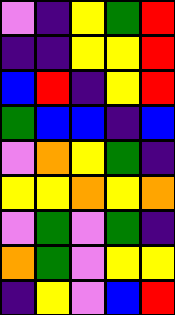[["violet", "indigo", "yellow", "green", "red"], ["indigo", "indigo", "yellow", "yellow", "red"], ["blue", "red", "indigo", "yellow", "red"], ["green", "blue", "blue", "indigo", "blue"], ["violet", "orange", "yellow", "green", "indigo"], ["yellow", "yellow", "orange", "yellow", "orange"], ["violet", "green", "violet", "green", "indigo"], ["orange", "green", "violet", "yellow", "yellow"], ["indigo", "yellow", "violet", "blue", "red"]]